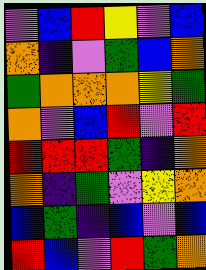[["violet", "blue", "red", "yellow", "violet", "blue"], ["orange", "indigo", "violet", "green", "blue", "orange"], ["green", "orange", "orange", "orange", "yellow", "green"], ["orange", "violet", "blue", "red", "violet", "red"], ["red", "red", "red", "green", "indigo", "orange"], ["orange", "indigo", "green", "violet", "yellow", "orange"], ["blue", "green", "indigo", "blue", "violet", "blue"], ["red", "blue", "violet", "red", "green", "orange"]]